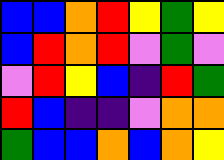[["blue", "blue", "orange", "red", "yellow", "green", "yellow"], ["blue", "red", "orange", "red", "violet", "green", "violet"], ["violet", "red", "yellow", "blue", "indigo", "red", "green"], ["red", "blue", "indigo", "indigo", "violet", "orange", "orange"], ["green", "blue", "blue", "orange", "blue", "orange", "yellow"]]